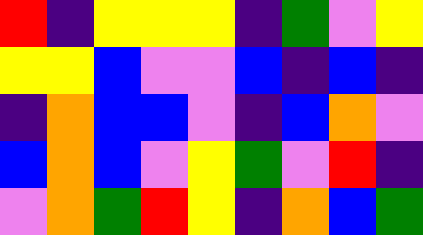[["red", "indigo", "yellow", "yellow", "yellow", "indigo", "green", "violet", "yellow"], ["yellow", "yellow", "blue", "violet", "violet", "blue", "indigo", "blue", "indigo"], ["indigo", "orange", "blue", "blue", "violet", "indigo", "blue", "orange", "violet"], ["blue", "orange", "blue", "violet", "yellow", "green", "violet", "red", "indigo"], ["violet", "orange", "green", "red", "yellow", "indigo", "orange", "blue", "green"]]